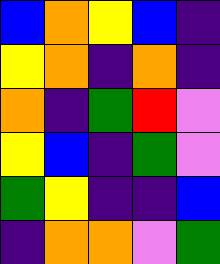[["blue", "orange", "yellow", "blue", "indigo"], ["yellow", "orange", "indigo", "orange", "indigo"], ["orange", "indigo", "green", "red", "violet"], ["yellow", "blue", "indigo", "green", "violet"], ["green", "yellow", "indigo", "indigo", "blue"], ["indigo", "orange", "orange", "violet", "green"]]